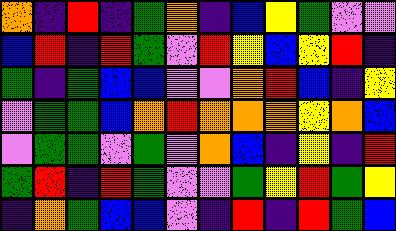[["orange", "indigo", "red", "indigo", "green", "orange", "indigo", "blue", "yellow", "green", "violet", "violet"], ["blue", "red", "indigo", "red", "green", "violet", "red", "yellow", "blue", "yellow", "red", "indigo"], ["green", "indigo", "green", "blue", "blue", "violet", "violet", "orange", "red", "blue", "indigo", "yellow"], ["violet", "green", "green", "blue", "orange", "red", "orange", "orange", "orange", "yellow", "orange", "blue"], ["violet", "green", "green", "violet", "green", "violet", "orange", "blue", "indigo", "yellow", "indigo", "red"], ["green", "red", "indigo", "red", "green", "violet", "violet", "green", "yellow", "red", "green", "yellow"], ["indigo", "orange", "green", "blue", "blue", "violet", "indigo", "red", "indigo", "red", "green", "blue"]]